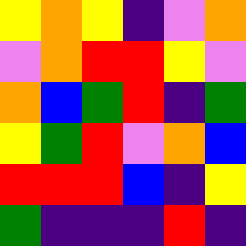[["yellow", "orange", "yellow", "indigo", "violet", "orange"], ["violet", "orange", "red", "red", "yellow", "violet"], ["orange", "blue", "green", "red", "indigo", "green"], ["yellow", "green", "red", "violet", "orange", "blue"], ["red", "red", "red", "blue", "indigo", "yellow"], ["green", "indigo", "indigo", "indigo", "red", "indigo"]]